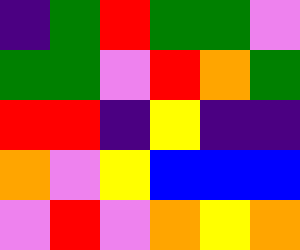[["indigo", "green", "red", "green", "green", "violet"], ["green", "green", "violet", "red", "orange", "green"], ["red", "red", "indigo", "yellow", "indigo", "indigo"], ["orange", "violet", "yellow", "blue", "blue", "blue"], ["violet", "red", "violet", "orange", "yellow", "orange"]]